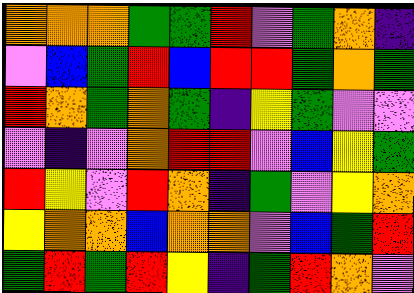[["orange", "orange", "orange", "green", "green", "red", "violet", "green", "orange", "indigo"], ["violet", "blue", "green", "red", "blue", "red", "red", "green", "orange", "green"], ["red", "orange", "green", "orange", "green", "indigo", "yellow", "green", "violet", "violet"], ["violet", "indigo", "violet", "orange", "red", "red", "violet", "blue", "yellow", "green"], ["red", "yellow", "violet", "red", "orange", "indigo", "green", "violet", "yellow", "orange"], ["yellow", "orange", "orange", "blue", "orange", "orange", "violet", "blue", "green", "red"], ["green", "red", "green", "red", "yellow", "indigo", "green", "red", "orange", "violet"]]